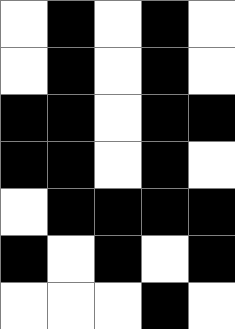[["white", "black", "white", "black", "white"], ["white", "black", "white", "black", "white"], ["black", "black", "white", "black", "black"], ["black", "black", "white", "black", "white"], ["white", "black", "black", "black", "black"], ["black", "white", "black", "white", "black"], ["white", "white", "white", "black", "white"]]